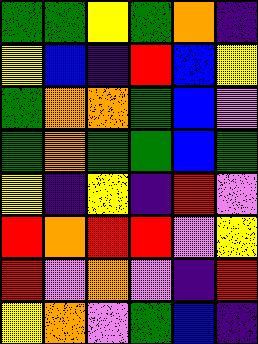[["green", "green", "yellow", "green", "orange", "indigo"], ["yellow", "blue", "indigo", "red", "blue", "yellow"], ["green", "orange", "orange", "green", "blue", "violet"], ["green", "orange", "green", "green", "blue", "green"], ["yellow", "indigo", "yellow", "indigo", "red", "violet"], ["red", "orange", "red", "red", "violet", "yellow"], ["red", "violet", "orange", "violet", "indigo", "red"], ["yellow", "orange", "violet", "green", "blue", "indigo"]]